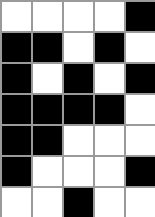[["white", "white", "white", "white", "black"], ["black", "black", "white", "black", "white"], ["black", "white", "black", "white", "black"], ["black", "black", "black", "black", "white"], ["black", "black", "white", "white", "white"], ["black", "white", "white", "white", "black"], ["white", "white", "black", "white", "white"]]